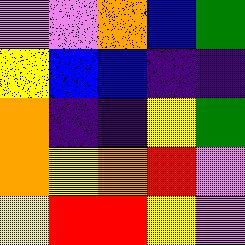[["violet", "violet", "orange", "blue", "green"], ["yellow", "blue", "blue", "indigo", "indigo"], ["orange", "indigo", "indigo", "yellow", "green"], ["orange", "yellow", "orange", "red", "violet"], ["yellow", "red", "red", "yellow", "violet"]]